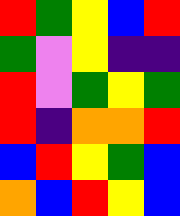[["red", "green", "yellow", "blue", "red"], ["green", "violet", "yellow", "indigo", "indigo"], ["red", "violet", "green", "yellow", "green"], ["red", "indigo", "orange", "orange", "red"], ["blue", "red", "yellow", "green", "blue"], ["orange", "blue", "red", "yellow", "blue"]]